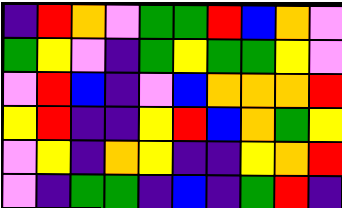[["indigo", "red", "orange", "violet", "green", "green", "red", "blue", "orange", "violet"], ["green", "yellow", "violet", "indigo", "green", "yellow", "green", "green", "yellow", "violet"], ["violet", "red", "blue", "indigo", "violet", "blue", "orange", "orange", "orange", "red"], ["yellow", "red", "indigo", "indigo", "yellow", "red", "blue", "orange", "green", "yellow"], ["violet", "yellow", "indigo", "orange", "yellow", "indigo", "indigo", "yellow", "orange", "red"], ["violet", "indigo", "green", "green", "indigo", "blue", "indigo", "green", "red", "indigo"]]